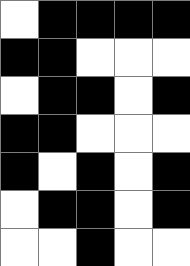[["white", "black", "black", "black", "black"], ["black", "black", "white", "white", "white"], ["white", "black", "black", "white", "black"], ["black", "black", "white", "white", "white"], ["black", "white", "black", "white", "black"], ["white", "black", "black", "white", "black"], ["white", "white", "black", "white", "white"]]